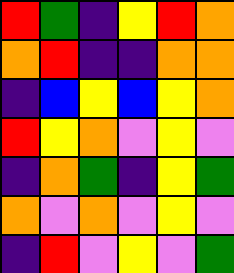[["red", "green", "indigo", "yellow", "red", "orange"], ["orange", "red", "indigo", "indigo", "orange", "orange"], ["indigo", "blue", "yellow", "blue", "yellow", "orange"], ["red", "yellow", "orange", "violet", "yellow", "violet"], ["indigo", "orange", "green", "indigo", "yellow", "green"], ["orange", "violet", "orange", "violet", "yellow", "violet"], ["indigo", "red", "violet", "yellow", "violet", "green"]]